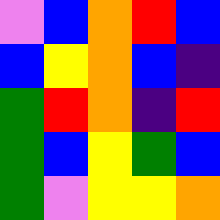[["violet", "blue", "orange", "red", "blue"], ["blue", "yellow", "orange", "blue", "indigo"], ["green", "red", "orange", "indigo", "red"], ["green", "blue", "yellow", "green", "blue"], ["green", "violet", "yellow", "yellow", "orange"]]